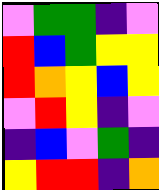[["violet", "green", "green", "indigo", "violet"], ["red", "blue", "green", "yellow", "yellow"], ["red", "orange", "yellow", "blue", "yellow"], ["violet", "red", "yellow", "indigo", "violet"], ["indigo", "blue", "violet", "green", "indigo"], ["yellow", "red", "red", "indigo", "orange"]]